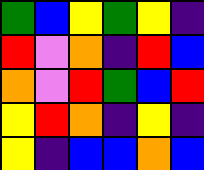[["green", "blue", "yellow", "green", "yellow", "indigo"], ["red", "violet", "orange", "indigo", "red", "blue"], ["orange", "violet", "red", "green", "blue", "red"], ["yellow", "red", "orange", "indigo", "yellow", "indigo"], ["yellow", "indigo", "blue", "blue", "orange", "blue"]]